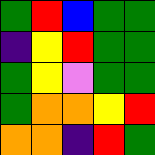[["green", "red", "blue", "green", "green"], ["indigo", "yellow", "red", "green", "green"], ["green", "yellow", "violet", "green", "green"], ["green", "orange", "orange", "yellow", "red"], ["orange", "orange", "indigo", "red", "green"]]